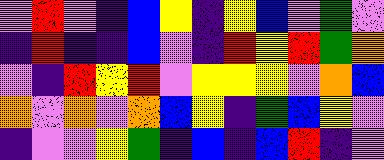[["violet", "red", "violet", "indigo", "blue", "yellow", "indigo", "yellow", "blue", "violet", "green", "violet"], ["indigo", "red", "indigo", "indigo", "blue", "violet", "indigo", "red", "yellow", "red", "green", "orange"], ["violet", "indigo", "red", "yellow", "red", "violet", "yellow", "yellow", "yellow", "violet", "orange", "blue"], ["orange", "violet", "orange", "violet", "orange", "blue", "yellow", "indigo", "green", "blue", "yellow", "violet"], ["indigo", "violet", "violet", "yellow", "green", "indigo", "blue", "indigo", "blue", "red", "indigo", "violet"]]